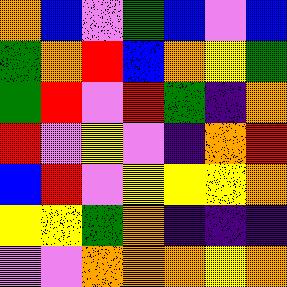[["orange", "blue", "violet", "green", "blue", "violet", "blue"], ["green", "orange", "red", "blue", "orange", "yellow", "green"], ["green", "red", "violet", "red", "green", "indigo", "orange"], ["red", "violet", "yellow", "violet", "indigo", "orange", "red"], ["blue", "red", "violet", "yellow", "yellow", "yellow", "orange"], ["yellow", "yellow", "green", "orange", "indigo", "indigo", "indigo"], ["violet", "violet", "orange", "orange", "orange", "yellow", "orange"]]